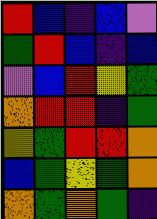[["red", "blue", "indigo", "blue", "violet"], ["green", "red", "blue", "indigo", "blue"], ["violet", "blue", "red", "yellow", "green"], ["orange", "red", "red", "indigo", "green"], ["yellow", "green", "red", "red", "orange"], ["blue", "green", "yellow", "green", "orange"], ["orange", "green", "orange", "green", "indigo"]]